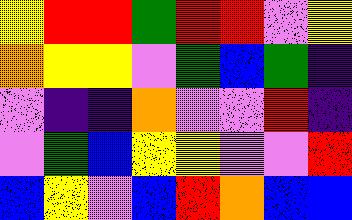[["yellow", "red", "red", "green", "red", "red", "violet", "yellow"], ["orange", "yellow", "yellow", "violet", "green", "blue", "green", "indigo"], ["violet", "indigo", "indigo", "orange", "violet", "violet", "red", "indigo"], ["violet", "green", "blue", "yellow", "yellow", "violet", "violet", "red"], ["blue", "yellow", "violet", "blue", "red", "orange", "blue", "blue"]]